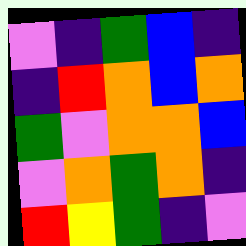[["violet", "indigo", "green", "blue", "indigo"], ["indigo", "red", "orange", "blue", "orange"], ["green", "violet", "orange", "orange", "blue"], ["violet", "orange", "green", "orange", "indigo"], ["red", "yellow", "green", "indigo", "violet"]]